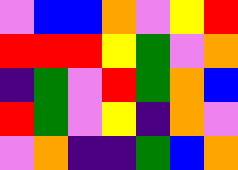[["violet", "blue", "blue", "orange", "violet", "yellow", "red"], ["red", "red", "red", "yellow", "green", "violet", "orange"], ["indigo", "green", "violet", "red", "green", "orange", "blue"], ["red", "green", "violet", "yellow", "indigo", "orange", "violet"], ["violet", "orange", "indigo", "indigo", "green", "blue", "orange"]]